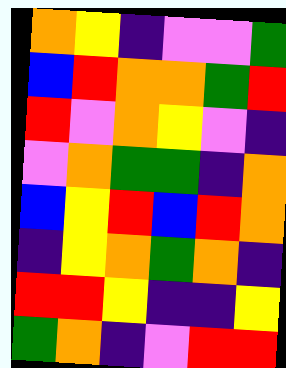[["orange", "yellow", "indigo", "violet", "violet", "green"], ["blue", "red", "orange", "orange", "green", "red"], ["red", "violet", "orange", "yellow", "violet", "indigo"], ["violet", "orange", "green", "green", "indigo", "orange"], ["blue", "yellow", "red", "blue", "red", "orange"], ["indigo", "yellow", "orange", "green", "orange", "indigo"], ["red", "red", "yellow", "indigo", "indigo", "yellow"], ["green", "orange", "indigo", "violet", "red", "red"]]